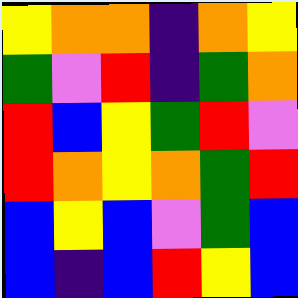[["yellow", "orange", "orange", "indigo", "orange", "yellow"], ["green", "violet", "red", "indigo", "green", "orange"], ["red", "blue", "yellow", "green", "red", "violet"], ["red", "orange", "yellow", "orange", "green", "red"], ["blue", "yellow", "blue", "violet", "green", "blue"], ["blue", "indigo", "blue", "red", "yellow", "blue"]]